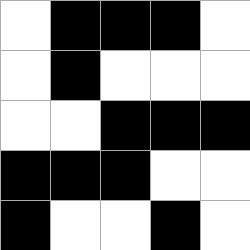[["white", "black", "black", "black", "white"], ["white", "black", "white", "white", "white"], ["white", "white", "black", "black", "black"], ["black", "black", "black", "white", "white"], ["black", "white", "white", "black", "white"]]